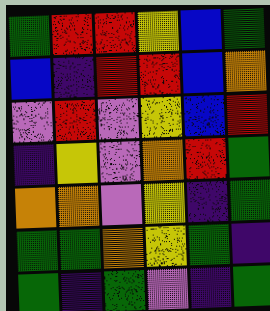[["green", "red", "red", "yellow", "blue", "green"], ["blue", "indigo", "red", "red", "blue", "orange"], ["violet", "red", "violet", "yellow", "blue", "red"], ["indigo", "yellow", "violet", "orange", "red", "green"], ["orange", "orange", "violet", "yellow", "indigo", "green"], ["green", "green", "orange", "yellow", "green", "indigo"], ["green", "indigo", "green", "violet", "indigo", "green"]]